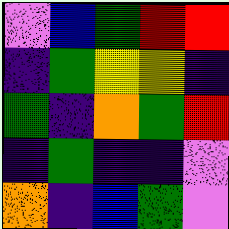[["violet", "blue", "green", "red", "red"], ["indigo", "green", "yellow", "yellow", "indigo"], ["green", "indigo", "orange", "green", "red"], ["indigo", "green", "indigo", "indigo", "violet"], ["orange", "indigo", "blue", "green", "violet"]]